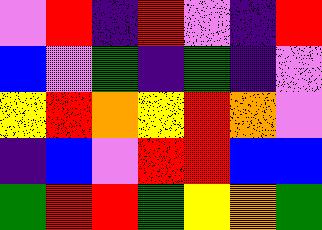[["violet", "red", "indigo", "red", "violet", "indigo", "red"], ["blue", "violet", "green", "indigo", "green", "indigo", "violet"], ["yellow", "red", "orange", "yellow", "red", "orange", "violet"], ["indigo", "blue", "violet", "red", "red", "blue", "blue"], ["green", "red", "red", "green", "yellow", "orange", "green"]]